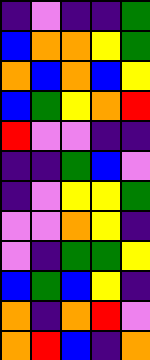[["indigo", "violet", "indigo", "indigo", "green"], ["blue", "orange", "orange", "yellow", "green"], ["orange", "blue", "orange", "blue", "yellow"], ["blue", "green", "yellow", "orange", "red"], ["red", "violet", "violet", "indigo", "indigo"], ["indigo", "indigo", "green", "blue", "violet"], ["indigo", "violet", "yellow", "yellow", "green"], ["violet", "violet", "orange", "yellow", "indigo"], ["violet", "indigo", "green", "green", "yellow"], ["blue", "green", "blue", "yellow", "indigo"], ["orange", "indigo", "orange", "red", "violet"], ["orange", "red", "blue", "indigo", "orange"]]